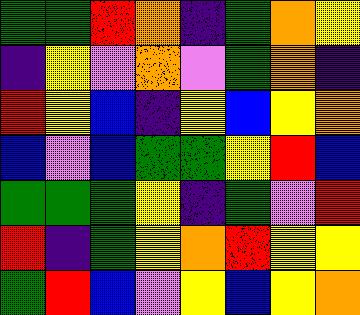[["green", "green", "red", "orange", "indigo", "green", "orange", "yellow"], ["indigo", "yellow", "violet", "orange", "violet", "green", "orange", "indigo"], ["red", "yellow", "blue", "indigo", "yellow", "blue", "yellow", "orange"], ["blue", "violet", "blue", "green", "green", "yellow", "red", "blue"], ["green", "green", "green", "yellow", "indigo", "green", "violet", "red"], ["red", "indigo", "green", "yellow", "orange", "red", "yellow", "yellow"], ["green", "red", "blue", "violet", "yellow", "blue", "yellow", "orange"]]